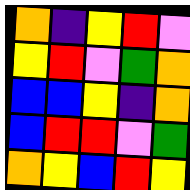[["orange", "indigo", "yellow", "red", "violet"], ["yellow", "red", "violet", "green", "orange"], ["blue", "blue", "yellow", "indigo", "orange"], ["blue", "red", "red", "violet", "green"], ["orange", "yellow", "blue", "red", "yellow"]]